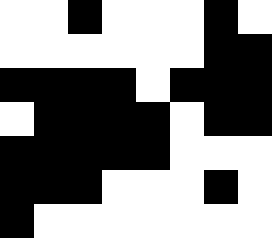[["white", "white", "black", "white", "white", "white", "black", "white"], ["white", "white", "white", "white", "white", "white", "black", "black"], ["black", "black", "black", "black", "white", "black", "black", "black"], ["white", "black", "black", "black", "black", "white", "black", "black"], ["black", "black", "black", "black", "black", "white", "white", "white"], ["black", "black", "black", "white", "white", "white", "black", "white"], ["black", "white", "white", "white", "white", "white", "white", "white"]]